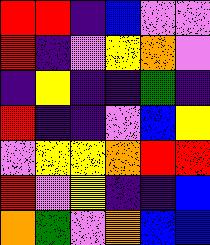[["red", "red", "indigo", "blue", "violet", "violet"], ["red", "indigo", "violet", "yellow", "orange", "violet"], ["indigo", "yellow", "indigo", "indigo", "green", "indigo"], ["red", "indigo", "indigo", "violet", "blue", "yellow"], ["violet", "yellow", "yellow", "orange", "red", "red"], ["red", "violet", "yellow", "indigo", "indigo", "blue"], ["orange", "green", "violet", "orange", "blue", "blue"]]